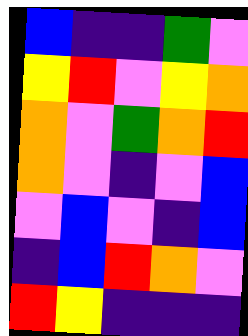[["blue", "indigo", "indigo", "green", "violet"], ["yellow", "red", "violet", "yellow", "orange"], ["orange", "violet", "green", "orange", "red"], ["orange", "violet", "indigo", "violet", "blue"], ["violet", "blue", "violet", "indigo", "blue"], ["indigo", "blue", "red", "orange", "violet"], ["red", "yellow", "indigo", "indigo", "indigo"]]